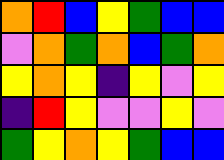[["orange", "red", "blue", "yellow", "green", "blue", "blue"], ["violet", "orange", "green", "orange", "blue", "green", "orange"], ["yellow", "orange", "yellow", "indigo", "yellow", "violet", "yellow"], ["indigo", "red", "yellow", "violet", "violet", "yellow", "violet"], ["green", "yellow", "orange", "yellow", "green", "blue", "blue"]]